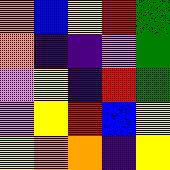[["orange", "blue", "yellow", "red", "green"], ["orange", "indigo", "indigo", "violet", "green"], ["violet", "yellow", "indigo", "red", "green"], ["violet", "yellow", "red", "blue", "yellow"], ["yellow", "orange", "orange", "indigo", "yellow"]]